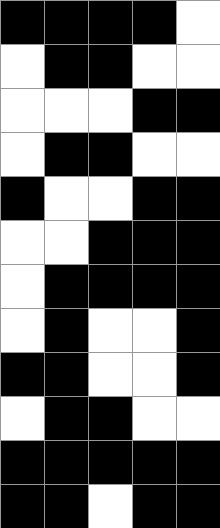[["black", "black", "black", "black", "white"], ["white", "black", "black", "white", "white"], ["white", "white", "white", "black", "black"], ["white", "black", "black", "white", "white"], ["black", "white", "white", "black", "black"], ["white", "white", "black", "black", "black"], ["white", "black", "black", "black", "black"], ["white", "black", "white", "white", "black"], ["black", "black", "white", "white", "black"], ["white", "black", "black", "white", "white"], ["black", "black", "black", "black", "black"], ["black", "black", "white", "black", "black"]]